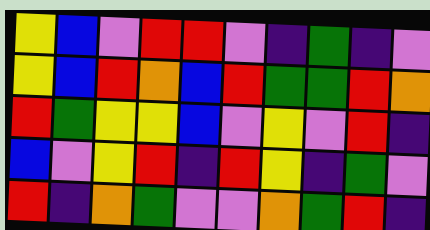[["yellow", "blue", "violet", "red", "red", "violet", "indigo", "green", "indigo", "violet"], ["yellow", "blue", "red", "orange", "blue", "red", "green", "green", "red", "orange"], ["red", "green", "yellow", "yellow", "blue", "violet", "yellow", "violet", "red", "indigo"], ["blue", "violet", "yellow", "red", "indigo", "red", "yellow", "indigo", "green", "violet"], ["red", "indigo", "orange", "green", "violet", "violet", "orange", "green", "red", "indigo"]]